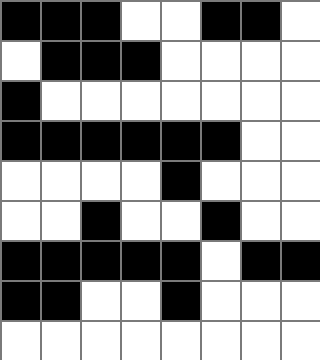[["black", "black", "black", "white", "white", "black", "black", "white"], ["white", "black", "black", "black", "white", "white", "white", "white"], ["black", "white", "white", "white", "white", "white", "white", "white"], ["black", "black", "black", "black", "black", "black", "white", "white"], ["white", "white", "white", "white", "black", "white", "white", "white"], ["white", "white", "black", "white", "white", "black", "white", "white"], ["black", "black", "black", "black", "black", "white", "black", "black"], ["black", "black", "white", "white", "black", "white", "white", "white"], ["white", "white", "white", "white", "white", "white", "white", "white"]]